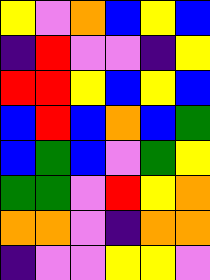[["yellow", "violet", "orange", "blue", "yellow", "blue"], ["indigo", "red", "violet", "violet", "indigo", "yellow"], ["red", "red", "yellow", "blue", "yellow", "blue"], ["blue", "red", "blue", "orange", "blue", "green"], ["blue", "green", "blue", "violet", "green", "yellow"], ["green", "green", "violet", "red", "yellow", "orange"], ["orange", "orange", "violet", "indigo", "orange", "orange"], ["indigo", "violet", "violet", "yellow", "yellow", "violet"]]